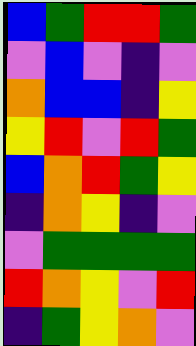[["blue", "green", "red", "red", "green"], ["violet", "blue", "violet", "indigo", "violet"], ["orange", "blue", "blue", "indigo", "yellow"], ["yellow", "red", "violet", "red", "green"], ["blue", "orange", "red", "green", "yellow"], ["indigo", "orange", "yellow", "indigo", "violet"], ["violet", "green", "green", "green", "green"], ["red", "orange", "yellow", "violet", "red"], ["indigo", "green", "yellow", "orange", "violet"]]